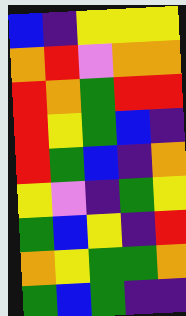[["blue", "indigo", "yellow", "yellow", "yellow"], ["orange", "red", "violet", "orange", "orange"], ["red", "orange", "green", "red", "red"], ["red", "yellow", "green", "blue", "indigo"], ["red", "green", "blue", "indigo", "orange"], ["yellow", "violet", "indigo", "green", "yellow"], ["green", "blue", "yellow", "indigo", "red"], ["orange", "yellow", "green", "green", "orange"], ["green", "blue", "green", "indigo", "indigo"]]